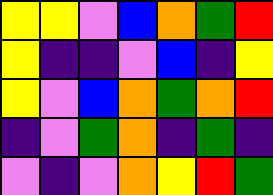[["yellow", "yellow", "violet", "blue", "orange", "green", "red"], ["yellow", "indigo", "indigo", "violet", "blue", "indigo", "yellow"], ["yellow", "violet", "blue", "orange", "green", "orange", "red"], ["indigo", "violet", "green", "orange", "indigo", "green", "indigo"], ["violet", "indigo", "violet", "orange", "yellow", "red", "green"]]